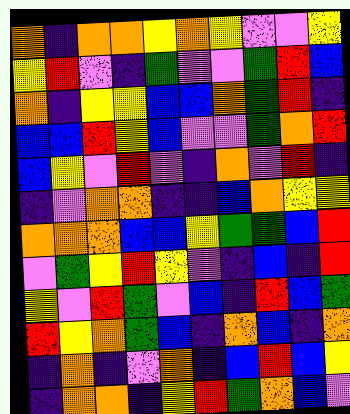[["orange", "indigo", "orange", "orange", "yellow", "orange", "yellow", "violet", "violet", "yellow"], ["yellow", "red", "violet", "indigo", "green", "violet", "violet", "green", "red", "blue"], ["orange", "indigo", "yellow", "yellow", "blue", "blue", "orange", "green", "red", "indigo"], ["blue", "blue", "red", "yellow", "blue", "violet", "violet", "green", "orange", "red"], ["blue", "yellow", "violet", "red", "violet", "indigo", "orange", "violet", "red", "indigo"], ["indigo", "violet", "orange", "orange", "indigo", "indigo", "blue", "orange", "yellow", "yellow"], ["orange", "orange", "orange", "blue", "blue", "yellow", "green", "green", "blue", "red"], ["violet", "green", "yellow", "red", "yellow", "violet", "indigo", "blue", "indigo", "red"], ["yellow", "violet", "red", "green", "violet", "blue", "indigo", "red", "blue", "green"], ["red", "yellow", "orange", "green", "blue", "indigo", "orange", "blue", "indigo", "orange"], ["indigo", "orange", "indigo", "violet", "orange", "indigo", "blue", "red", "blue", "yellow"], ["indigo", "orange", "orange", "indigo", "yellow", "red", "green", "orange", "blue", "violet"]]